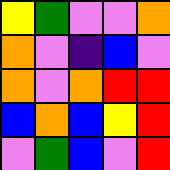[["yellow", "green", "violet", "violet", "orange"], ["orange", "violet", "indigo", "blue", "violet"], ["orange", "violet", "orange", "red", "red"], ["blue", "orange", "blue", "yellow", "red"], ["violet", "green", "blue", "violet", "red"]]